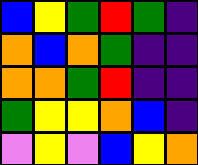[["blue", "yellow", "green", "red", "green", "indigo"], ["orange", "blue", "orange", "green", "indigo", "indigo"], ["orange", "orange", "green", "red", "indigo", "indigo"], ["green", "yellow", "yellow", "orange", "blue", "indigo"], ["violet", "yellow", "violet", "blue", "yellow", "orange"]]